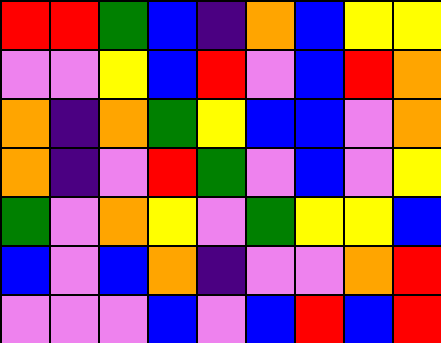[["red", "red", "green", "blue", "indigo", "orange", "blue", "yellow", "yellow"], ["violet", "violet", "yellow", "blue", "red", "violet", "blue", "red", "orange"], ["orange", "indigo", "orange", "green", "yellow", "blue", "blue", "violet", "orange"], ["orange", "indigo", "violet", "red", "green", "violet", "blue", "violet", "yellow"], ["green", "violet", "orange", "yellow", "violet", "green", "yellow", "yellow", "blue"], ["blue", "violet", "blue", "orange", "indigo", "violet", "violet", "orange", "red"], ["violet", "violet", "violet", "blue", "violet", "blue", "red", "blue", "red"]]